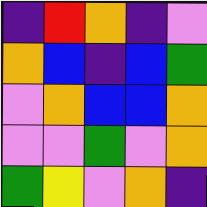[["indigo", "red", "orange", "indigo", "violet"], ["orange", "blue", "indigo", "blue", "green"], ["violet", "orange", "blue", "blue", "orange"], ["violet", "violet", "green", "violet", "orange"], ["green", "yellow", "violet", "orange", "indigo"]]